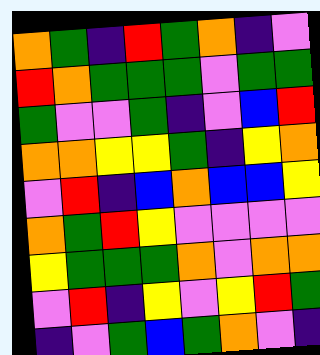[["orange", "green", "indigo", "red", "green", "orange", "indigo", "violet"], ["red", "orange", "green", "green", "green", "violet", "green", "green"], ["green", "violet", "violet", "green", "indigo", "violet", "blue", "red"], ["orange", "orange", "yellow", "yellow", "green", "indigo", "yellow", "orange"], ["violet", "red", "indigo", "blue", "orange", "blue", "blue", "yellow"], ["orange", "green", "red", "yellow", "violet", "violet", "violet", "violet"], ["yellow", "green", "green", "green", "orange", "violet", "orange", "orange"], ["violet", "red", "indigo", "yellow", "violet", "yellow", "red", "green"], ["indigo", "violet", "green", "blue", "green", "orange", "violet", "indigo"]]